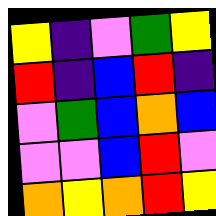[["yellow", "indigo", "violet", "green", "yellow"], ["red", "indigo", "blue", "red", "indigo"], ["violet", "green", "blue", "orange", "blue"], ["violet", "violet", "blue", "red", "violet"], ["orange", "yellow", "orange", "red", "yellow"]]